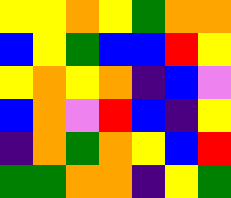[["yellow", "yellow", "orange", "yellow", "green", "orange", "orange"], ["blue", "yellow", "green", "blue", "blue", "red", "yellow"], ["yellow", "orange", "yellow", "orange", "indigo", "blue", "violet"], ["blue", "orange", "violet", "red", "blue", "indigo", "yellow"], ["indigo", "orange", "green", "orange", "yellow", "blue", "red"], ["green", "green", "orange", "orange", "indigo", "yellow", "green"]]